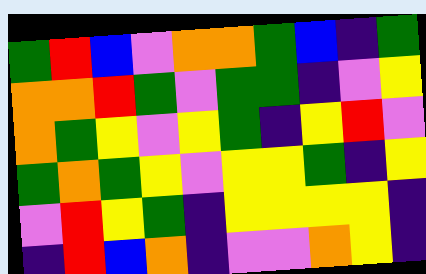[["green", "red", "blue", "violet", "orange", "orange", "green", "blue", "indigo", "green"], ["orange", "orange", "red", "green", "violet", "green", "green", "indigo", "violet", "yellow"], ["orange", "green", "yellow", "violet", "yellow", "green", "indigo", "yellow", "red", "violet"], ["green", "orange", "green", "yellow", "violet", "yellow", "yellow", "green", "indigo", "yellow"], ["violet", "red", "yellow", "green", "indigo", "yellow", "yellow", "yellow", "yellow", "indigo"], ["indigo", "red", "blue", "orange", "indigo", "violet", "violet", "orange", "yellow", "indigo"]]